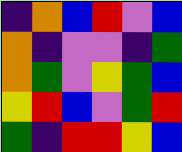[["indigo", "orange", "blue", "red", "violet", "blue"], ["orange", "indigo", "violet", "violet", "indigo", "green"], ["orange", "green", "violet", "yellow", "green", "blue"], ["yellow", "red", "blue", "violet", "green", "red"], ["green", "indigo", "red", "red", "yellow", "blue"]]